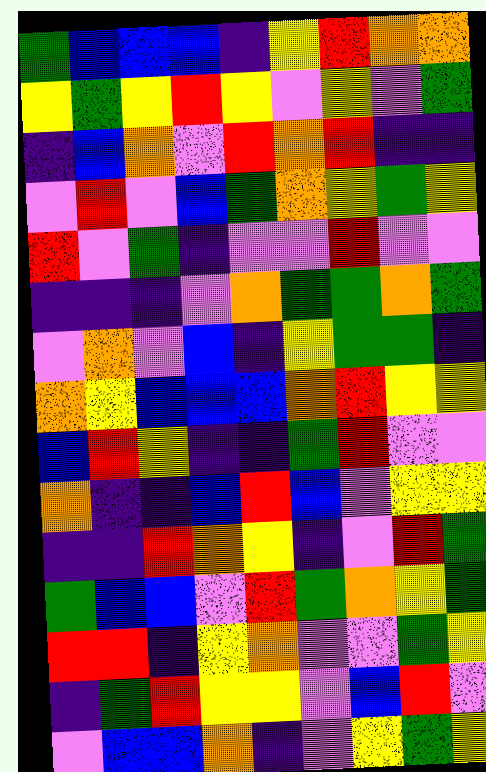[["green", "blue", "blue", "blue", "indigo", "yellow", "red", "orange", "orange"], ["yellow", "green", "yellow", "red", "yellow", "violet", "yellow", "violet", "green"], ["indigo", "blue", "orange", "violet", "red", "orange", "red", "indigo", "indigo"], ["violet", "red", "violet", "blue", "green", "orange", "yellow", "green", "yellow"], ["red", "violet", "green", "indigo", "violet", "violet", "red", "violet", "violet"], ["indigo", "indigo", "indigo", "violet", "orange", "green", "green", "orange", "green"], ["violet", "orange", "violet", "blue", "indigo", "yellow", "green", "green", "indigo"], ["orange", "yellow", "blue", "blue", "blue", "orange", "red", "yellow", "yellow"], ["blue", "red", "yellow", "indigo", "indigo", "green", "red", "violet", "violet"], ["orange", "indigo", "indigo", "blue", "red", "blue", "violet", "yellow", "yellow"], ["indigo", "indigo", "red", "orange", "yellow", "indigo", "violet", "red", "green"], ["green", "blue", "blue", "violet", "red", "green", "orange", "yellow", "green"], ["red", "red", "indigo", "yellow", "orange", "violet", "violet", "green", "yellow"], ["indigo", "green", "red", "yellow", "yellow", "violet", "blue", "red", "violet"], ["violet", "blue", "blue", "orange", "indigo", "violet", "yellow", "green", "yellow"]]